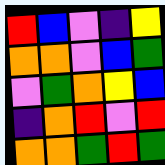[["red", "blue", "violet", "indigo", "yellow"], ["orange", "orange", "violet", "blue", "green"], ["violet", "green", "orange", "yellow", "blue"], ["indigo", "orange", "red", "violet", "red"], ["orange", "orange", "green", "red", "green"]]